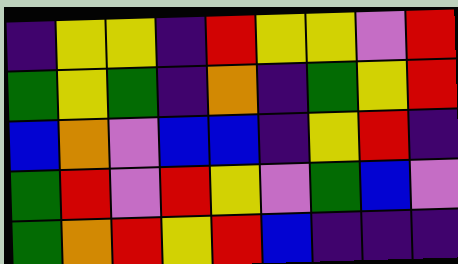[["indigo", "yellow", "yellow", "indigo", "red", "yellow", "yellow", "violet", "red"], ["green", "yellow", "green", "indigo", "orange", "indigo", "green", "yellow", "red"], ["blue", "orange", "violet", "blue", "blue", "indigo", "yellow", "red", "indigo"], ["green", "red", "violet", "red", "yellow", "violet", "green", "blue", "violet"], ["green", "orange", "red", "yellow", "red", "blue", "indigo", "indigo", "indigo"]]